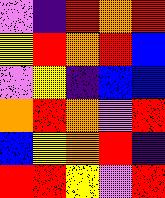[["violet", "indigo", "red", "orange", "red"], ["yellow", "red", "orange", "red", "blue"], ["violet", "yellow", "indigo", "blue", "blue"], ["orange", "red", "orange", "violet", "red"], ["blue", "yellow", "orange", "red", "indigo"], ["red", "red", "yellow", "violet", "red"]]